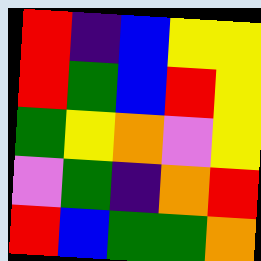[["red", "indigo", "blue", "yellow", "yellow"], ["red", "green", "blue", "red", "yellow"], ["green", "yellow", "orange", "violet", "yellow"], ["violet", "green", "indigo", "orange", "red"], ["red", "blue", "green", "green", "orange"]]